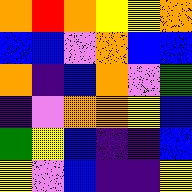[["orange", "red", "orange", "yellow", "yellow", "orange"], ["blue", "blue", "violet", "orange", "blue", "blue"], ["orange", "indigo", "blue", "orange", "violet", "green"], ["indigo", "violet", "orange", "orange", "yellow", "blue"], ["green", "yellow", "blue", "indigo", "indigo", "blue"], ["yellow", "violet", "blue", "indigo", "indigo", "yellow"]]